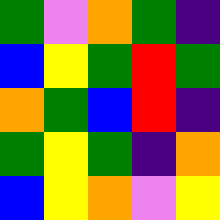[["green", "violet", "orange", "green", "indigo"], ["blue", "yellow", "green", "red", "green"], ["orange", "green", "blue", "red", "indigo"], ["green", "yellow", "green", "indigo", "orange"], ["blue", "yellow", "orange", "violet", "yellow"]]